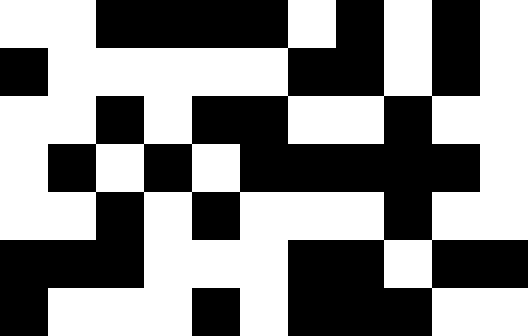[["white", "white", "black", "black", "black", "black", "white", "black", "white", "black", "white"], ["black", "white", "white", "white", "white", "white", "black", "black", "white", "black", "white"], ["white", "white", "black", "white", "black", "black", "white", "white", "black", "white", "white"], ["white", "black", "white", "black", "white", "black", "black", "black", "black", "black", "white"], ["white", "white", "black", "white", "black", "white", "white", "white", "black", "white", "white"], ["black", "black", "black", "white", "white", "white", "black", "black", "white", "black", "black"], ["black", "white", "white", "white", "black", "white", "black", "black", "black", "white", "white"]]